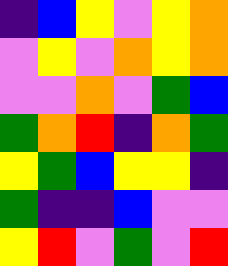[["indigo", "blue", "yellow", "violet", "yellow", "orange"], ["violet", "yellow", "violet", "orange", "yellow", "orange"], ["violet", "violet", "orange", "violet", "green", "blue"], ["green", "orange", "red", "indigo", "orange", "green"], ["yellow", "green", "blue", "yellow", "yellow", "indigo"], ["green", "indigo", "indigo", "blue", "violet", "violet"], ["yellow", "red", "violet", "green", "violet", "red"]]